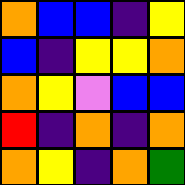[["orange", "blue", "blue", "indigo", "yellow"], ["blue", "indigo", "yellow", "yellow", "orange"], ["orange", "yellow", "violet", "blue", "blue"], ["red", "indigo", "orange", "indigo", "orange"], ["orange", "yellow", "indigo", "orange", "green"]]